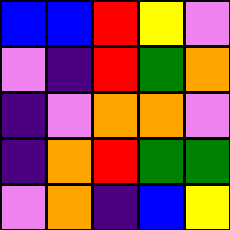[["blue", "blue", "red", "yellow", "violet"], ["violet", "indigo", "red", "green", "orange"], ["indigo", "violet", "orange", "orange", "violet"], ["indigo", "orange", "red", "green", "green"], ["violet", "orange", "indigo", "blue", "yellow"]]